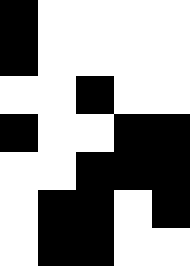[["black", "white", "white", "white", "white"], ["black", "white", "white", "white", "white"], ["white", "white", "black", "white", "white"], ["black", "white", "white", "black", "black"], ["white", "white", "black", "black", "black"], ["white", "black", "black", "white", "black"], ["white", "black", "black", "white", "white"]]